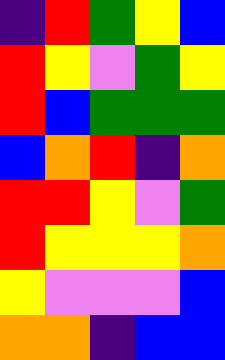[["indigo", "red", "green", "yellow", "blue"], ["red", "yellow", "violet", "green", "yellow"], ["red", "blue", "green", "green", "green"], ["blue", "orange", "red", "indigo", "orange"], ["red", "red", "yellow", "violet", "green"], ["red", "yellow", "yellow", "yellow", "orange"], ["yellow", "violet", "violet", "violet", "blue"], ["orange", "orange", "indigo", "blue", "blue"]]